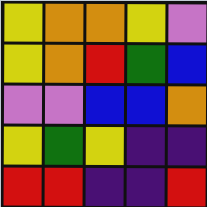[["yellow", "orange", "orange", "yellow", "violet"], ["yellow", "orange", "red", "green", "blue"], ["violet", "violet", "blue", "blue", "orange"], ["yellow", "green", "yellow", "indigo", "indigo"], ["red", "red", "indigo", "indigo", "red"]]